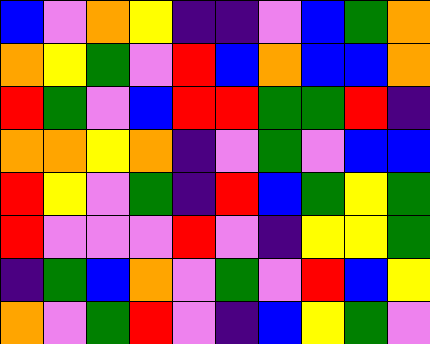[["blue", "violet", "orange", "yellow", "indigo", "indigo", "violet", "blue", "green", "orange"], ["orange", "yellow", "green", "violet", "red", "blue", "orange", "blue", "blue", "orange"], ["red", "green", "violet", "blue", "red", "red", "green", "green", "red", "indigo"], ["orange", "orange", "yellow", "orange", "indigo", "violet", "green", "violet", "blue", "blue"], ["red", "yellow", "violet", "green", "indigo", "red", "blue", "green", "yellow", "green"], ["red", "violet", "violet", "violet", "red", "violet", "indigo", "yellow", "yellow", "green"], ["indigo", "green", "blue", "orange", "violet", "green", "violet", "red", "blue", "yellow"], ["orange", "violet", "green", "red", "violet", "indigo", "blue", "yellow", "green", "violet"]]